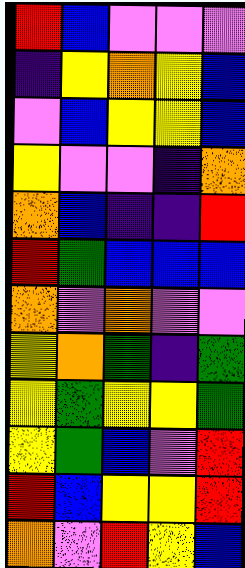[["red", "blue", "violet", "violet", "violet"], ["indigo", "yellow", "orange", "yellow", "blue"], ["violet", "blue", "yellow", "yellow", "blue"], ["yellow", "violet", "violet", "indigo", "orange"], ["orange", "blue", "indigo", "indigo", "red"], ["red", "green", "blue", "blue", "blue"], ["orange", "violet", "orange", "violet", "violet"], ["yellow", "orange", "green", "indigo", "green"], ["yellow", "green", "yellow", "yellow", "green"], ["yellow", "green", "blue", "violet", "red"], ["red", "blue", "yellow", "yellow", "red"], ["orange", "violet", "red", "yellow", "blue"]]